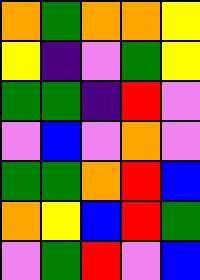[["orange", "green", "orange", "orange", "yellow"], ["yellow", "indigo", "violet", "green", "yellow"], ["green", "green", "indigo", "red", "violet"], ["violet", "blue", "violet", "orange", "violet"], ["green", "green", "orange", "red", "blue"], ["orange", "yellow", "blue", "red", "green"], ["violet", "green", "red", "violet", "blue"]]